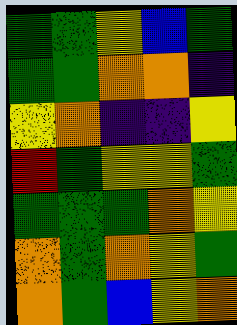[["green", "green", "yellow", "blue", "green"], ["green", "green", "orange", "orange", "indigo"], ["yellow", "orange", "indigo", "indigo", "yellow"], ["red", "green", "yellow", "yellow", "green"], ["green", "green", "green", "orange", "yellow"], ["orange", "green", "orange", "yellow", "green"], ["orange", "green", "blue", "yellow", "orange"]]